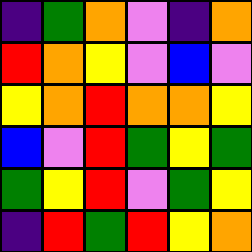[["indigo", "green", "orange", "violet", "indigo", "orange"], ["red", "orange", "yellow", "violet", "blue", "violet"], ["yellow", "orange", "red", "orange", "orange", "yellow"], ["blue", "violet", "red", "green", "yellow", "green"], ["green", "yellow", "red", "violet", "green", "yellow"], ["indigo", "red", "green", "red", "yellow", "orange"]]